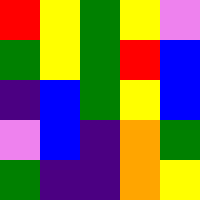[["red", "yellow", "green", "yellow", "violet"], ["green", "yellow", "green", "red", "blue"], ["indigo", "blue", "green", "yellow", "blue"], ["violet", "blue", "indigo", "orange", "green"], ["green", "indigo", "indigo", "orange", "yellow"]]